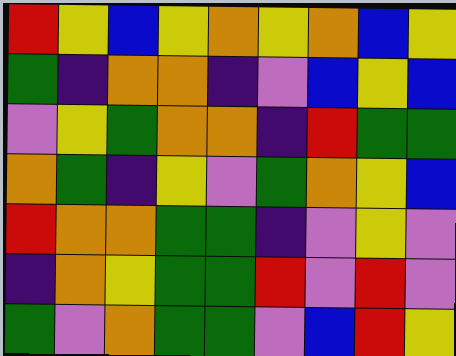[["red", "yellow", "blue", "yellow", "orange", "yellow", "orange", "blue", "yellow"], ["green", "indigo", "orange", "orange", "indigo", "violet", "blue", "yellow", "blue"], ["violet", "yellow", "green", "orange", "orange", "indigo", "red", "green", "green"], ["orange", "green", "indigo", "yellow", "violet", "green", "orange", "yellow", "blue"], ["red", "orange", "orange", "green", "green", "indigo", "violet", "yellow", "violet"], ["indigo", "orange", "yellow", "green", "green", "red", "violet", "red", "violet"], ["green", "violet", "orange", "green", "green", "violet", "blue", "red", "yellow"]]